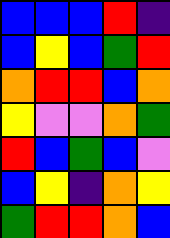[["blue", "blue", "blue", "red", "indigo"], ["blue", "yellow", "blue", "green", "red"], ["orange", "red", "red", "blue", "orange"], ["yellow", "violet", "violet", "orange", "green"], ["red", "blue", "green", "blue", "violet"], ["blue", "yellow", "indigo", "orange", "yellow"], ["green", "red", "red", "orange", "blue"]]